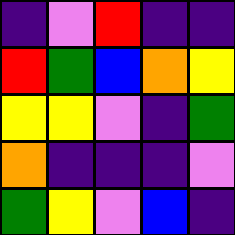[["indigo", "violet", "red", "indigo", "indigo"], ["red", "green", "blue", "orange", "yellow"], ["yellow", "yellow", "violet", "indigo", "green"], ["orange", "indigo", "indigo", "indigo", "violet"], ["green", "yellow", "violet", "blue", "indigo"]]